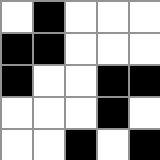[["white", "black", "white", "white", "white"], ["black", "black", "white", "white", "white"], ["black", "white", "white", "black", "black"], ["white", "white", "white", "black", "white"], ["white", "white", "black", "white", "black"]]